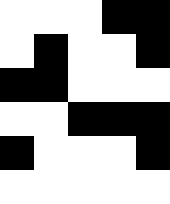[["white", "white", "white", "black", "black"], ["white", "black", "white", "white", "black"], ["black", "black", "white", "white", "white"], ["white", "white", "black", "black", "black"], ["black", "white", "white", "white", "black"], ["white", "white", "white", "white", "white"]]